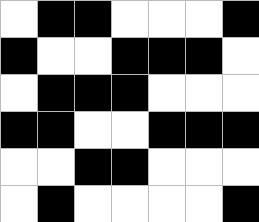[["white", "black", "black", "white", "white", "white", "black"], ["black", "white", "white", "black", "black", "black", "white"], ["white", "black", "black", "black", "white", "white", "white"], ["black", "black", "white", "white", "black", "black", "black"], ["white", "white", "black", "black", "white", "white", "white"], ["white", "black", "white", "white", "white", "white", "black"]]